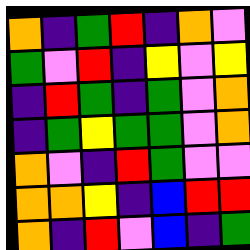[["orange", "indigo", "green", "red", "indigo", "orange", "violet"], ["green", "violet", "red", "indigo", "yellow", "violet", "yellow"], ["indigo", "red", "green", "indigo", "green", "violet", "orange"], ["indigo", "green", "yellow", "green", "green", "violet", "orange"], ["orange", "violet", "indigo", "red", "green", "violet", "violet"], ["orange", "orange", "yellow", "indigo", "blue", "red", "red"], ["orange", "indigo", "red", "violet", "blue", "indigo", "green"]]